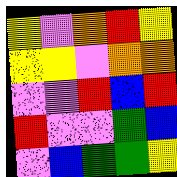[["yellow", "violet", "orange", "red", "yellow"], ["yellow", "yellow", "violet", "orange", "orange"], ["violet", "violet", "red", "blue", "red"], ["red", "violet", "violet", "green", "blue"], ["violet", "blue", "green", "green", "yellow"]]